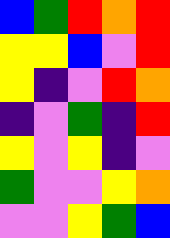[["blue", "green", "red", "orange", "red"], ["yellow", "yellow", "blue", "violet", "red"], ["yellow", "indigo", "violet", "red", "orange"], ["indigo", "violet", "green", "indigo", "red"], ["yellow", "violet", "yellow", "indigo", "violet"], ["green", "violet", "violet", "yellow", "orange"], ["violet", "violet", "yellow", "green", "blue"]]